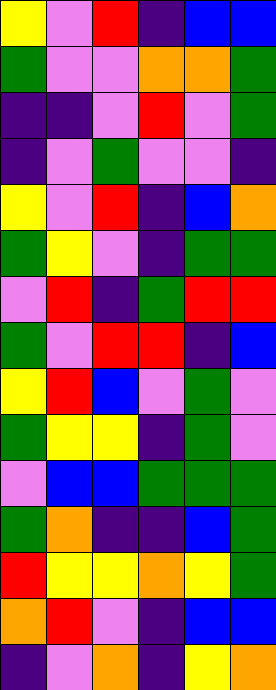[["yellow", "violet", "red", "indigo", "blue", "blue"], ["green", "violet", "violet", "orange", "orange", "green"], ["indigo", "indigo", "violet", "red", "violet", "green"], ["indigo", "violet", "green", "violet", "violet", "indigo"], ["yellow", "violet", "red", "indigo", "blue", "orange"], ["green", "yellow", "violet", "indigo", "green", "green"], ["violet", "red", "indigo", "green", "red", "red"], ["green", "violet", "red", "red", "indigo", "blue"], ["yellow", "red", "blue", "violet", "green", "violet"], ["green", "yellow", "yellow", "indigo", "green", "violet"], ["violet", "blue", "blue", "green", "green", "green"], ["green", "orange", "indigo", "indigo", "blue", "green"], ["red", "yellow", "yellow", "orange", "yellow", "green"], ["orange", "red", "violet", "indigo", "blue", "blue"], ["indigo", "violet", "orange", "indigo", "yellow", "orange"]]